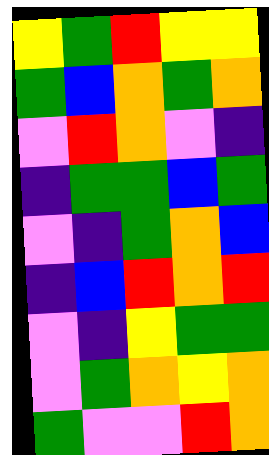[["yellow", "green", "red", "yellow", "yellow"], ["green", "blue", "orange", "green", "orange"], ["violet", "red", "orange", "violet", "indigo"], ["indigo", "green", "green", "blue", "green"], ["violet", "indigo", "green", "orange", "blue"], ["indigo", "blue", "red", "orange", "red"], ["violet", "indigo", "yellow", "green", "green"], ["violet", "green", "orange", "yellow", "orange"], ["green", "violet", "violet", "red", "orange"]]